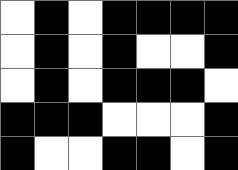[["white", "black", "white", "black", "black", "black", "black"], ["white", "black", "white", "black", "white", "white", "black"], ["white", "black", "white", "black", "black", "black", "white"], ["black", "black", "black", "white", "white", "white", "black"], ["black", "white", "white", "black", "black", "white", "black"]]